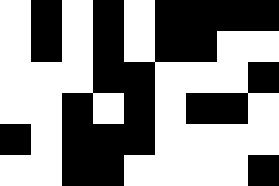[["white", "black", "white", "black", "white", "black", "black", "black", "black"], ["white", "black", "white", "black", "white", "black", "black", "white", "white"], ["white", "white", "white", "black", "black", "white", "white", "white", "black"], ["white", "white", "black", "white", "black", "white", "black", "black", "white"], ["black", "white", "black", "black", "black", "white", "white", "white", "white"], ["white", "white", "black", "black", "white", "white", "white", "white", "black"]]